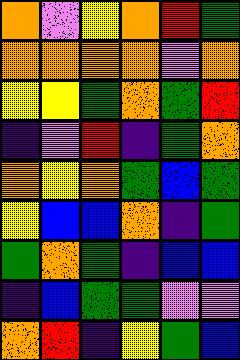[["orange", "violet", "yellow", "orange", "red", "green"], ["orange", "orange", "orange", "orange", "violet", "orange"], ["yellow", "yellow", "green", "orange", "green", "red"], ["indigo", "violet", "red", "indigo", "green", "orange"], ["orange", "yellow", "orange", "green", "blue", "green"], ["yellow", "blue", "blue", "orange", "indigo", "green"], ["green", "orange", "green", "indigo", "blue", "blue"], ["indigo", "blue", "green", "green", "violet", "violet"], ["orange", "red", "indigo", "yellow", "green", "blue"]]